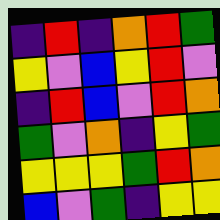[["indigo", "red", "indigo", "orange", "red", "green"], ["yellow", "violet", "blue", "yellow", "red", "violet"], ["indigo", "red", "blue", "violet", "red", "orange"], ["green", "violet", "orange", "indigo", "yellow", "green"], ["yellow", "yellow", "yellow", "green", "red", "orange"], ["blue", "violet", "green", "indigo", "yellow", "yellow"]]